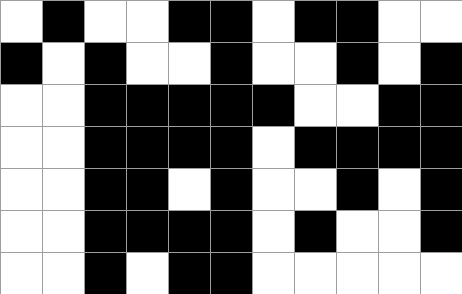[["white", "black", "white", "white", "black", "black", "white", "black", "black", "white", "white"], ["black", "white", "black", "white", "white", "black", "white", "white", "black", "white", "black"], ["white", "white", "black", "black", "black", "black", "black", "white", "white", "black", "black"], ["white", "white", "black", "black", "black", "black", "white", "black", "black", "black", "black"], ["white", "white", "black", "black", "white", "black", "white", "white", "black", "white", "black"], ["white", "white", "black", "black", "black", "black", "white", "black", "white", "white", "black"], ["white", "white", "black", "white", "black", "black", "white", "white", "white", "white", "white"]]